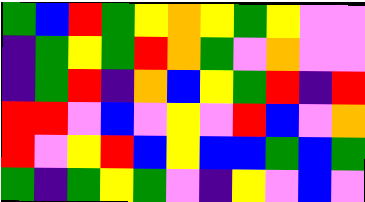[["green", "blue", "red", "green", "yellow", "orange", "yellow", "green", "yellow", "violet", "violet"], ["indigo", "green", "yellow", "green", "red", "orange", "green", "violet", "orange", "violet", "violet"], ["indigo", "green", "red", "indigo", "orange", "blue", "yellow", "green", "red", "indigo", "red"], ["red", "red", "violet", "blue", "violet", "yellow", "violet", "red", "blue", "violet", "orange"], ["red", "violet", "yellow", "red", "blue", "yellow", "blue", "blue", "green", "blue", "green"], ["green", "indigo", "green", "yellow", "green", "violet", "indigo", "yellow", "violet", "blue", "violet"]]